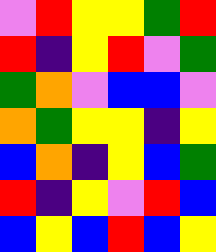[["violet", "red", "yellow", "yellow", "green", "red"], ["red", "indigo", "yellow", "red", "violet", "green"], ["green", "orange", "violet", "blue", "blue", "violet"], ["orange", "green", "yellow", "yellow", "indigo", "yellow"], ["blue", "orange", "indigo", "yellow", "blue", "green"], ["red", "indigo", "yellow", "violet", "red", "blue"], ["blue", "yellow", "blue", "red", "blue", "yellow"]]